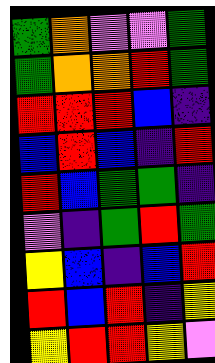[["green", "orange", "violet", "violet", "green"], ["green", "orange", "orange", "red", "green"], ["red", "red", "red", "blue", "indigo"], ["blue", "red", "blue", "indigo", "red"], ["red", "blue", "green", "green", "indigo"], ["violet", "indigo", "green", "red", "green"], ["yellow", "blue", "indigo", "blue", "red"], ["red", "blue", "red", "indigo", "yellow"], ["yellow", "red", "red", "yellow", "violet"]]